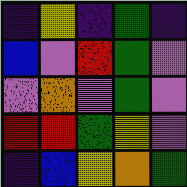[["indigo", "yellow", "indigo", "green", "indigo"], ["blue", "violet", "red", "green", "violet"], ["violet", "orange", "violet", "green", "violet"], ["red", "red", "green", "yellow", "violet"], ["indigo", "blue", "yellow", "orange", "green"]]